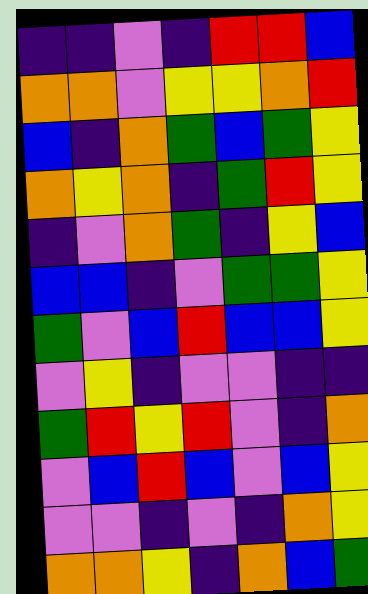[["indigo", "indigo", "violet", "indigo", "red", "red", "blue"], ["orange", "orange", "violet", "yellow", "yellow", "orange", "red"], ["blue", "indigo", "orange", "green", "blue", "green", "yellow"], ["orange", "yellow", "orange", "indigo", "green", "red", "yellow"], ["indigo", "violet", "orange", "green", "indigo", "yellow", "blue"], ["blue", "blue", "indigo", "violet", "green", "green", "yellow"], ["green", "violet", "blue", "red", "blue", "blue", "yellow"], ["violet", "yellow", "indigo", "violet", "violet", "indigo", "indigo"], ["green", "red", "yellow", "red", "violet", "indigo", "orange"], ["violet", "blue", "red", "blue", "violet", "blue", "yellow"], ["violet", "violet", "indigo", "violet", "indigo", "orange", "yellow"], ["orange", "orange", "yellow", "indigo", "orange", "blue", "green"]]